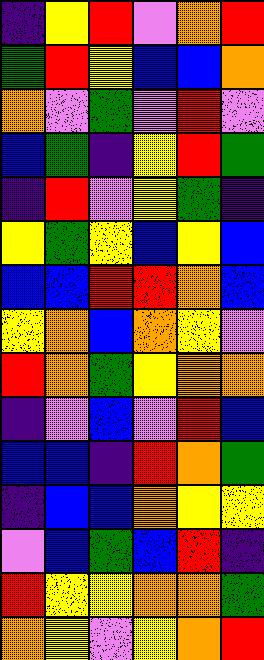[["indigo", "yellow", "red", "violet", "orange", "red"], ["green", "red", "yellow", "blue", "blue", "orange"], ["orange", "violet", "green", "violet", "red", "violet"], ["blue", "green", "indigo", "yellow", "red", "green"], ["indigo", "red", "violet", "yellow", "green", "indigo"], ["yellow", "green", "yellow", "blue", "yellow", "blue"], ["blue", "blue", "red", "red", "orange", "blue"], ["yellow", "orange", "blue", "orange", "yellow", "violet"], ["red", "orange", "green", "yellow", "orange", "orange"], ["indigo", "violet", "blue", "violet", "red", "blue"], ["blue", "blue", "indigo", "red", "orange", "green"], ["indigo", "blue", "blue", "orange", "yellow", "yellow"], ["violet", "blue", "green", "blue", "red", "indigo"], ["red", "yellow", "yellow", "orange", "orange", "green"], ["orange", "yellow", "violet", "yellow", "orange", "red"]]